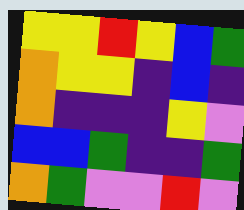[["yellow", "yellow", "red", "yellow", "blue", "green"], ["orange", "yellow", "yellow", "indigo", "blue", "indigo"], ["orange", "indigo", "indigo", "indigo", "yellow", "violet"], ["blue", "blue", "green", "indigo", "indigo", "green"], ["orange", "green", "violet", "violet", "red", "violet"]]